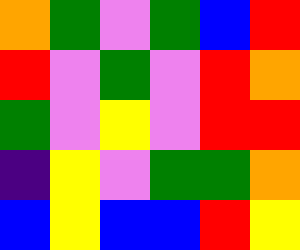[["orange", "green", "violet", "green", "blue", "red"], ["red", "violet", "green", "violet", "red", "orange"], ["green", "violet", "yellow", "violet", "red", "red"], ["indigo", "yellow", "violet", "green", "green", "orange"], ["blue", "yellow", "blue", "blue", "red", "yellow"]]